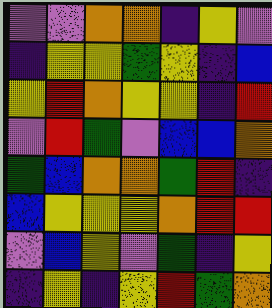[["violet", "violet", "orange", "orange", "indigo", "yellow", "violet"], ["indigo", "yellow", "yellow", "green", "yellow", "indigo", "blue"], ["yellow", "red", "orange", "yellow", "yellow", "indigo", "red"], ["violet", "red", "green", "violet", "blue", "blue", "orange"], ["green", "blue", "orange", "orange", "green", "red", "indigo"], ["blue", "yellow", "yellow", "yellow", "orange", "red", "red"], ["violet", "blue", "yellow", "violet", "green", "indigo", "yellow"], ["indigo", "yellow", "indigo", "yellow", "red", "green", "orange"]]